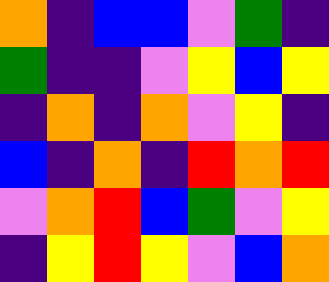[["orange", "indigo", "blue", "blue", "violet", "green", "indigo"], ["green", "indigo", "indigo", "violet", "yellow", "blue", "yellow"], ["indigo", "orange", "indigo", "orange", "violet", "yellow", "indigo"], ["blue", "indigo", "orange", "indigo", "red", "orange", "red"], ["violet", "orange", "red", "blue", "green", "violet", "yellow"], ["indigo", "yellow", "red", "yellow", "violet", "blue", "orange"]]